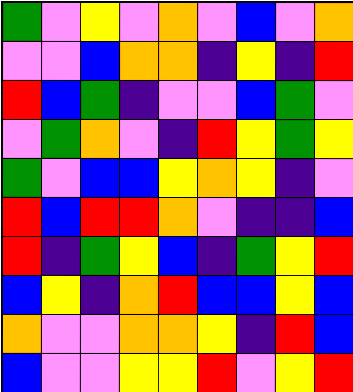[["green", "violet", "yellow", "violet", "orange", "violet", "blue", "violet", "orange"], ["violet", "violet", "blue", "orange", "orange", "indigo", "yellow", "indigo", "red"], ["red", "blue", "green", "indigo", "violet", "violet", "blue", "green", "violet"], ["violet", "green", "orange", "violet", "indigo", "red", "yellow", "green", "yellow"], ["green", "violet", "blue", "blue", "yellow", "orange", "yellow", "indigo", "violet"], ["red", "blue", "red", "red", "orange", "violet", "indigo", "indigo", "blue"], ["red", "indigo", "green", "yellow", "blue", "indigo", "green", "yellow", "red"], ["blue", "yellow", "indigo", "orange", "red", "blue", "blue", "yellow", "blue"], ["orange", "violet", "violet", "orange", "orange", "yellow", "indigo", "red", "blue"], ["blue", "violet", "violet", "yellow", "yellow", "red", "violet", "yellow", "red"]]